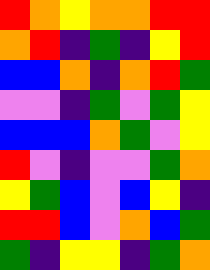[["red", "orange", "yellow", "orange", "orange", "red", "red"], ["orange", "red", "indigo", "green", "indigo", "yellow", "red"], ["blue", "blue", "orange", "indigo", "orange", "red", "green"], ["violet", "violet", "indigo", "green", "violet", "green", "yellow"], ["blue", "blue", "blue", "orange", "green", "violet", "yellow"], ["red", "violet", "indigo", "violet", "violet", "green", "orange"], ["yellow", "green", "blue", "violet", "blue", "yellow", "indigo"], ["red", "red", "blue", "violet", "orange", "blue", "green"], ["green", "indigo", "yellow", "yellow", "indigo", "green", "orange"]]